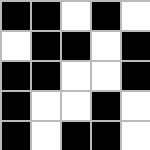[["black", "black", "white", "black", "white"], ["white", "black", "black", "white", "black"], ["black", "black", "white", "white", "black"], ["black", "white", "white", "black", "white"], ["black", "white", "black", "black", "white"]]